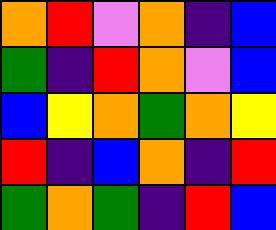[["orange", "red", "violet", "orange", "indigo", "blue"], ["green", "indigo", "red", "orange", "violet", "blue"], ["blue", "yellow", "orange", "green", "orange", "yellow"], ["red", "indigo", "blue", "orange", "indigo", "red"], ["green", "orange", "green", "indigo", "red", "blue"]]